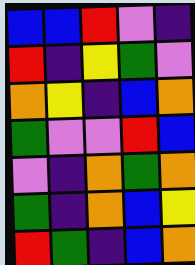[["blue", "blue", "red", "violet", "indigo"], ["red", "indigo", "yellow", "green", "violet"], ["orange", "yellow", "indigo", "blue", "orange"], ["green", "violet", "violet", "red", "blue"], ["violet", "indigo", "orange", "green", "orange"], ["green", "indigo", "orange", "blue", "yellow"], ["red", "green", "indigo", "blue", "orange"]]